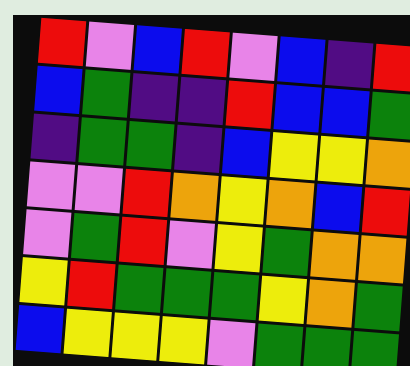[["red", "violet", "blue", "red", "violet", "blue", "indigo", "red"], ["blue", "green", "indigo", "indigo", "red", "blue", "blue", "green"], ["indigo", "green", "green", "indigo", "blue", "yellow", "yellow", "orange"], ["violet", "violet", "red", "orange", "yellow", "orange", "blue", "red"], ["violet", "green", "red", "violet", "yellow", "green", "orange", "orange"], ["yellow", "red", "green", "green", "green", "yellow", "orange", "green"], ["blue", "yellow", "yellow", "yellow", "violet", "green", "green", "green"]]